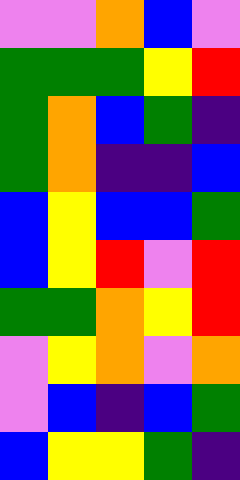[["violet", "violet", "orange", "blue", "violet"], ["green", "green", "green", "yellow", "red"], ["green", "orange", "blue", "green", "indigo"], ["green", "orange", "indigo", "indigo", "blue"], ["blue", "yellow", "blue", "blue", "green"], ["blue", "yellow", "red", "violet", "red"], ["green", "green", "orange", "yellow", "red"], ["violet", "yellow", "orange", "violet", "orange"], ["violet", "blue", "indigo", "blue", "green"], ["blue", "yellow", "yellow", "green", "indigo"]]